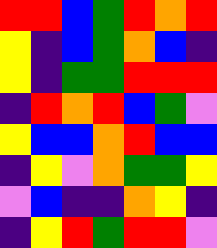[["red", "red", "blue", "green", "red", "orange", "red"], ["yellow", "indigo", "blue", "green", "orange", "blue", "indigo"], ["yellow", "indigo", "green", "green", "red", "red", "red"], ["indigo", "red", "orange", "red", "blue", "green", "violet"], ["yellow", "blue", "blue", "orange", "red", "blue", "blue"], ["indigo", "yellow", "violet", "orange", "green", "green", "yellow"], ["violet", "blue", "indigo", "indigo", "orange", "yellow", "indigo"], ["indigo", "yellow", "red", "green", "red", "red", "violet"]]